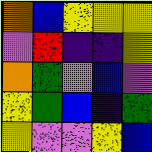[["orange", "blue", "yellow", "yellow", "yellow"], ["violet", "red", "indigo", "indigo", "yellow"], ["orange", "green", "violet", "blue", "violet"], ["yellow", "green", "blue", "indigo", "green"], ["yellow", "violet", "violet", "yellow", "blue"]]